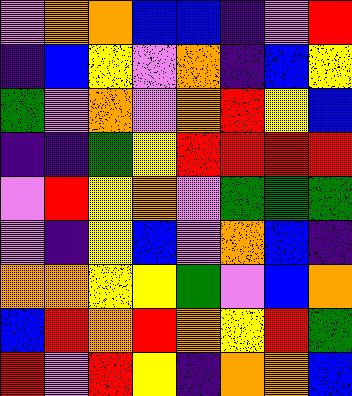[["violet", "orange", "orange", "blue", "blue", "indigo", "violet", "red"], ["indigo", "blue", "yellow", "violet", "orange", "indigo", "blue", "yellow"], ["green", "violet", "orange", "violet", "orange", "red", "yellow", "blue"], ["indigo", "indigo", "green", "yellow", "red", "red", "red", "red"], ["violet", "red", "yellow", "orange", "violet", "green", "green", "green"], ["violet", "indigo", "yellow", "blue", "violet", "orange", "blue", "indigo"], ["orange", "orange", "yellow", "yellow", "green", "violet", "blue", "orange"], ["blue", "red", "orange", "red", "orange", "yellow", "red", "green"], ["red", "violet", "red", "yellow", "indigo", "orange", "orange", "blue"]]